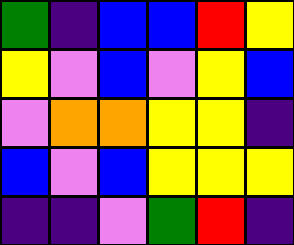[["green", "indigo", "blue", "blue", "red", "yellow"], ["yellow", "violet", "blue", "violet", "yellow", "blue"], ["violet", "orange", "orange", "yellow", "yellow", "indigo"], ["blue", "violet", "blue", "yellow", "yellow", "yellow"], ["indigo", "indigo", "violet", "green", "red", "indigo"]]